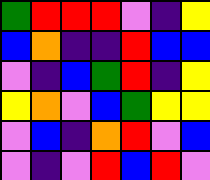[["green", "red", "red", "red", "violet", "indigo", "yellow"], ["blue", "orange", "indigo", "indigo", "red", "blue", "blue"], ["violet", "indigo", "blue", "green", "red", "indigo", "yellow"], ["yellow", "orange", "violet", "blue", "green", "yellow", "yellow"], ["violet", "blue", "indigo", "orange", "red", "violet", "blue"], ["violet", "indigo", "violet", "red", "blue", "red", "violet"]]